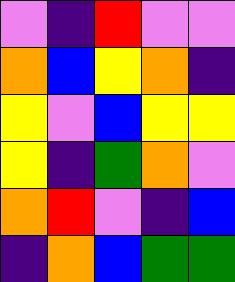[["violet", "indigo", "red", "violet", "violet"], ["orange", "blue", "yellow", "orange", "indigo"], ["yellow", "violet", "blue", "yellow", "yellow"], ["yellow", "indigo", "green", "orange", "violet"], ["orange", "red", "violet", "indigo", "blue"], ["indigo", "orange", "blue", "green", "green"]]